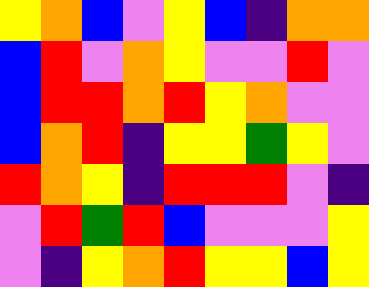[["yellow", "orange", "blue", "violet", "yellow", "blue", "indigo", "orange", "orange"], ["blue", "red", "violet", "orange", "yellow", "violet", "violet", "red", "violet"], ["blue", "red", "red", "orange", "red", "yellow", "orange", "violet", "violet"], ["blue", "orange", "red", "indigo", "yellow", "yellow", "green", "yellow", "violet"], ["red", "orange", "yellow", "indigo", "red", "red", "red", "violet", "indigo"], ["violet", "red", "green", "red", "blue", "violet", "violet", "violet", "yellow"], ["violet", "indigo", "yellow", "orange", "red", "yellow", "yellow", "blue", "yellow"]]